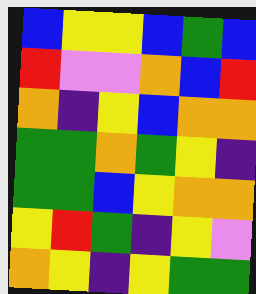[["blue", "yellow", "yellow", "blue", "green", "blue"], ["red", "violet", "violet", "orange", "blue", "red"], ["orange", "indigo", "yellow", "blue", "orange", "orange"], ["green", "green", "orange", "green", "yellow", "indigo"], ["green", "green", "blue", "yellow", "orange", "orange"], ["yellow", "red", "green", "indigo", "yellow", "violet"], ["orange", "yellow", "indigo", "yellow", "green", "green"]]